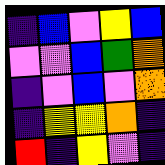[["indigo", "blue", "violet", "yellow", "blue"], ["violet", "violet", "blue", "green", "orange"], ["indigo", "violet", "blue", "violet", "orange"], ["indigo", "yellow", "yellow", "orange", "indigo"], ["red", "indigo", "yellow", "violet", "indigo"]]